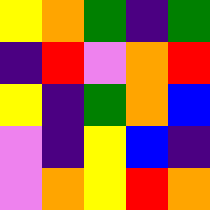[["yellow", "orange", "green", "indigo", "green"], ["indigo", "red", "violet", "orange", "red"], ["yellow", "indigo", "green", "orange", "blue"], ["violet", "indigo", "yellow", "blue", "indigo"], ["violet", "orange", "yellow", "red", "orange"]]